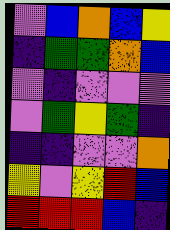[["violet", "blue", "orange", "blue", "yellow"], ["indigo", "green", "green", "orange", "blue"], ["violet", "indigo", "violet", "violet", "violet"], ["violet", "green", "yellow", "green", "indigo"], ["indigo", "indigo", "violet", "violet", "orange"], ["yellow", "violet", "yellow", "red", "blue"], ["red", "red", "red", "blue", "indigo"]]